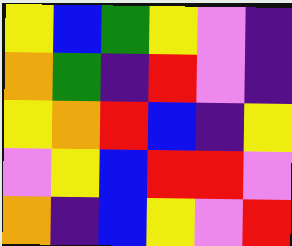[["yellow", "blue", "green", "yellow", "violet", "indigo"], ["orange", "green", "indigo", "red", "violet", "indigo"], ["yellow", "orange", "red", "blue", "indigo", "yellow"], ["violet", "yellow", "blue", "red", "red", "violet"], ["orange", "indigo", "blue", "yellow", "violet", "red"]]